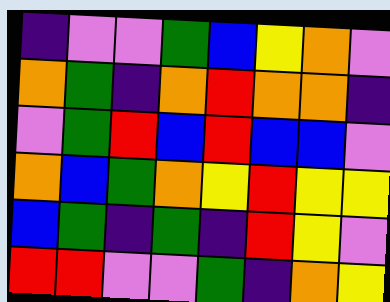[["indigo", "violet", "violet", "green", "blue", "yellow", "orange", "violet"], ["orange", "green", "indigo", "orange", "red", "orange", "orange", "indigo"], ["violet", "green", "red", "blue", "red", "blue", "blue", "violet"], ["orange", "blue", "green", "orange", "yellow", "red", "yellow", "yellow"], ["blue", "green", "indigo", "green", "indigo", "red", "yellow", "violet"], ["red", "red", "violet", "violet", "green", "indigo", "orange", "yellow"]]